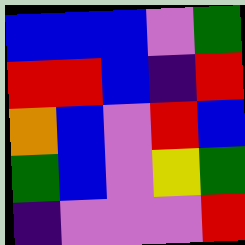[["blue", "blue", "blue", "violet", "green"], ["red", "red", "blue", "indigo", "red"], ["orange", "blue", "violet", "red", "blue"], ["green", "blue", "violet", "yellow", "green"], ["indigo", "violet", "violet", "violet", "red"]]